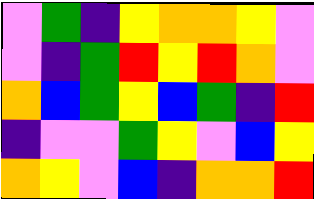[["violet", "green", "indigo", "yellow", "orange", "orange", "yellow", "violet"], ["violet", "indigo", "green", "red", "yellow", "red", "orange", "violet"], ["orange", "blue", "green", "yellow", "blue", "green", "indigo", "red"], ["indigo", "violet", "violet", "green", "yellow", "violet", "blue", "yellow"], ["orange", "yellow", "violet", "blue", "indigo", "orange", "orange", "red"]]